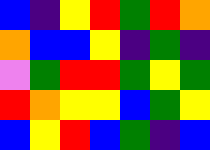[["blue", "indigo", "yellow", "red", "green", "red", "orange"], ["orange", "blue", "blue", "yellow", "indigo", "green", "indigo"], ["violet", "green", "red", "red", "green", "yellow", "green"], ["red", "orange", "yellow", "yellow", "blue", "green", "yellow"], ["blue", "yellow", "red", "blue", "green", "indigo", "blue"]]